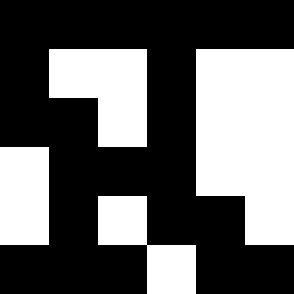[["black", "black", "black", "black", "black", "black"], ["black", "white", "white", "black", "white", "white"], ["black", "black", "white", "black", "white", "white"], ["white", "black", "black", "black", "white", "white"], ["white", "black", "white", "black", "black", "white"], ["black", "black", "black", "white", "black", "black"]]